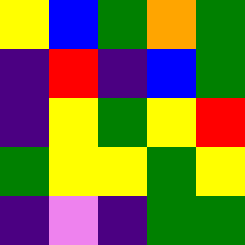[["yellow", "blue", "green", "orange", "green"], ["indigo", "red", "indigo", "blue", "green"], ["indigo", "yellow", "green", "yellow", "red"], ["green", "yellow", "yellow", "green", "yellow"], ["indigo", "violet", "indigo", "green", "green"]]